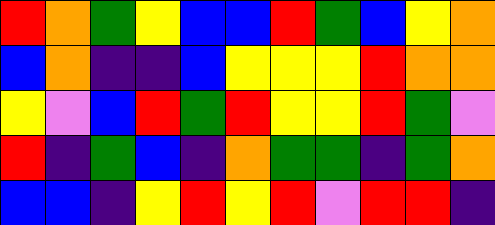[["red", "orange", "green", "yellow", "blue", "blue", "red", "green", "blue", "yellow", "orange"], ["blue", "orange", "indigo", "indigo", "blue", "yellow", "yellow", "yellow", "red", "orange", "orange"], ["yellow", "violet", "blue", "red", "green", "red", "yellow", "yellow", "red", "green", "violet"], ["red", "indigo", "green", "blue", "indigo", "orange", "green", "green", "indigo", "green", "orange"], ["blue", "blue", "indigo", "yellow", "red", "yellow", "red", "violet", "red", "red", "indigo"]]